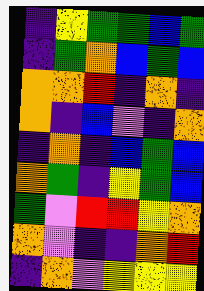[["indigo", "yellow", "green", "green", "blue", "green"], ["indigo", "green", "orange", "blue", "green", "blue"], ["orange", "orange", "red", "indigo", "orange", "indigo"], ["orange", "indigo", "blue", "violet", "indigo", "orange"], ["indigo", "orange", "indigo", "blue", "green", "blue"], ["orange", "green", "indigo", "yellow", "green", "blue"], ["green", "violet", "red", "red", "yellow", "orange"], ["orange", "violet", "indigo", "indigo", "orange", "red"], ["indigo", "orange", "violet", "yellow", "yellow", "yellow"]]